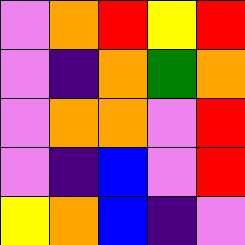[["violet", "orange", "red", "yellow", "red"], ["violet", "indigo", "orange", "green", "orange"], ["violet", "orange", "orange", "violet", "red"], ["violet", "indigo", "blue", "violet", "red"], ["yellow", "orange", "blue", "indigo", "violet"]]